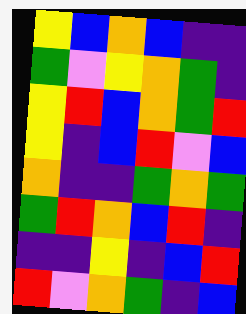[["yellow", "blue", "orange", "blue", "indigo", "indigo"], ["green", "violet", "yellow", "orange", "green", "indigo"], ["yellow", "red", "blue", "orange", "green", "red"], ["yellow", "indigo", "blue", "red", "violet", "blue"], ["orange", "indigo", "indigo", "green", "orange", "green"], ["green", "red", "orange", "blue", "red", "indigo"], ["indigo", "indigo", "yellow", "indigo", "blue", "red"], ["red", "violet", "orange", "green", "indigo", "blue"]]